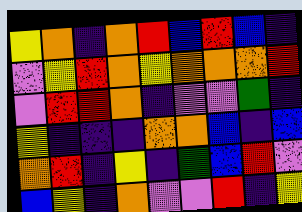[["yellow", "orange", "indigo", "orange", "red", "blue", "red", "blue", "indigo"], ["violet", "yellow", "red", "orange", "yellow", "orange", "orange", "orange", "red"], ["violet", "red", "red", "orange", "indigo", "violet", "violet", "green", "indigo"], ["yellow", "indigo", "indigo", "indigo", "orange", "orange", "blue", "indigo", "blue"], ["orange", "red", "indigo", "yellow", "indigo", "green", "blue", "red", "violet"], ["blue", "yellow", "indigo", "orange", "violet", "violet", "red", "indigo", "yellow"]]